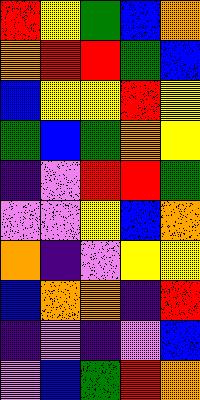[["red", "yellow", "green", "blue", "orange"], ["orange", "red", "red", "green", "blue"], ["blue", "yellow", "yellow", "red", "yellow"], ["green", "blue", "green", "orange", "yellow"], ["indigo", "violet", "red", "red", "green"], ["violet", "violet", "yellow", "blue", "orange"], ["orange", "indigo", "violet", "yellow", "yellow"], ["blue", "orange", "orange", "indigo", "red"], ["indigo", "violet", "indigo", "violet", "blue"], ["violet", "blue", "green", "red", "orange"]]